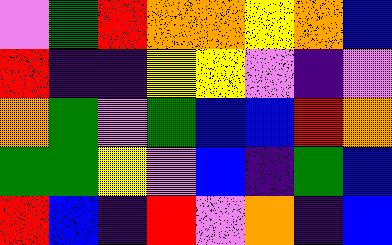[["violet", "green", "red", "orange", "orange", "yellow", "orange", "blue"], ["red", "indigo", "indigo", "yellow", "yellow", "violet", "indigo", "violet"], ["orange", "green", "violet", "green", "blue", "blue", "red", "orange"], ["green", "green", "yellow", "violet", "blue", "indigo", "green", "blue"], ["red", "blue", "indigo", "red", "violet", "orange", "indigo", "blue"]]